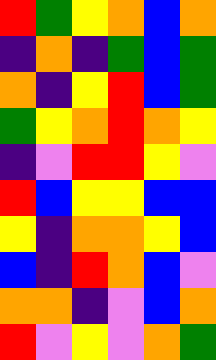[["red", "green", "yellow", "orange", "blue", "orange"], ["indigo", "orange", "indigo", "green", "blue", "green"], ["orange", "indigo", "yellow", "red", "blue", "green"], ["green", "yellow", "orange", "red", "orange", "yellow"], ["indigo", "violet", "red", "red", "yellow", "violet"], ["red", "blue", "yellow", "yellow", "blue", "blue"], ["yellow", "indigo", "orange", "orange", "yellow", "blue"], ["blue", "indigo", "red", "orange", "blue", "violet"], ["orange", "orange", "indigo", "violet", "blue", "orange"], ["red", "violet", "yellow", "violet", "orange", "green"]]